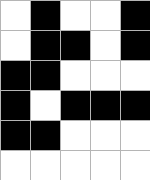[["white", "black", "white", "white", "black"], ["white", "black", "black", "white", "black"], ["black", "black", "white", "white", "white"], ["black", "white", "black", "black", "black"], ["black", "black", "white", "white", "white"], ["white", "white", "white", "white", "white"]]